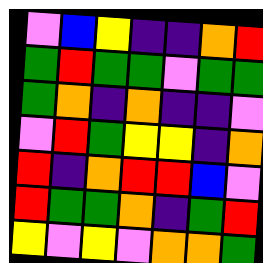[["violet", "blue", "yellow", "indigo", "indigo", "orange", "red"], ["green", "red", "green", "green", "violet", "green", "green"], ["green", "orange", "indigo", "orange", "indigo", "indigo", "violet"], ["violet", "red", "green", "yellow", "yellow", "indigo", "orange"], ["red", "indigo", "orange", "red", "red", "blue", "violet"], ["red", "green", "green", "orange", "indigo", "green", "red"], ["yellow", "violet", "yellow", "violet", "orange", "orange", "green"]]